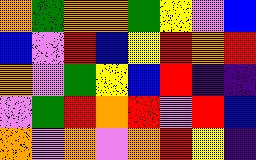[["orange", "green", "orange", "orange", "green", "yellow", "violet", "blue"], ["blue", "violet", "red", "blue", "yellow", "red", "orange", "red"], ["orange", "violet", "green", "yellow", "blue", "red", "indigo", "indigo"], ["violet", "green", "red", "orange", "red", "violet", "red", "blue"], ["orange", "violet", "orange", "violet", "orange", "red", "yellow", "indigo"]]